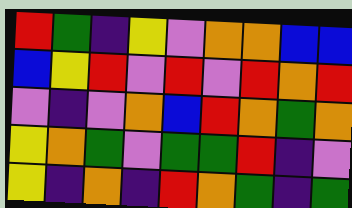[["red", "green", "indigo", "yellow", "violet", "orange", "orange", "blue", "blue"], ["blue", "yellow", "red", "violet", "red", "violet", "red", "orange", "red"], ["violet", "indigo", "violet", "orange", "blue", "red", "orange", "green", "orange"], ["yellow", "orange", "green", "violet", "green", "green", "red", "indigo", "violet"], ["yellow", "indigo", "orange", "indigo", "red", "orange", "green", "indigo", "green"]]